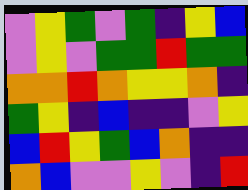[["violet", "yellow", "green", "violet", "green", "indigo", "yellow", "blue"], ["violet", "yellow", "violet", "green", "green", "red", "green", "green"], ["orange", "orange", "red", "orange", "yellow", "yellow", "orange", "indigo"], ["green", "yellow", "indigo", "blue", "indigo", "indigo", "violet", "yellow"], ["blue", "red", "yellow", "green", "blue", "orange", "indigo", "indigo"], ["orange", "blue", "violet", "violet", "yellow", "violet", "indigo", "red"]]